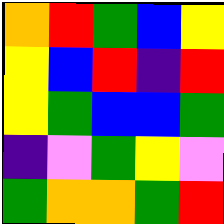[["orange", "red", "green", "blue", "yellow"], ["yellow", "blue", "red", "indigo", "red"], ["yellow", "green", "blue", "blue", "green"], ["indigo", "violet", "green", "yellow", "violet"], ["green", "orange", "orange", "green", "red"]]